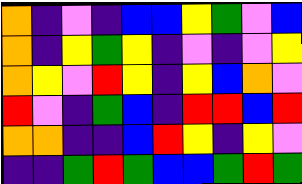[["orange", "indigo", "violet", "indigo", "blue", "blue", "yellow", "green", "violet", "blue"], ["orange", "indigo", "yellow", "green", "yellow", "indigo", "violet", "indigo", "violet", "yellow"], ["orange", "yellow", "violet", "red", "yellow", "indigo", "yellow", "blue", "orange", "violet"], ["red", "violet", "indigo", "green", "blue", "indigo", "red", "red", "blue", "red"], ["orange", "orange", "indigo", "indigo", "blue", "red", "yellow", "indigo", "yellow", "violet"], ["indigo", "indigo", "green", "red", "green", "blue", "blue", "green", "red", "green"]]